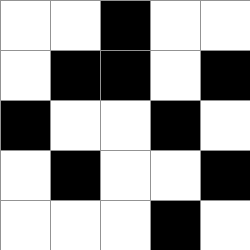[["white", "white", "black", "white", "white"], ["white", "black", "black", "white", "black"], ["black", "white", "white", "black", "white"], ["white", "black", "white", "white", "black"], ["white", "white", "white", "black", "white"]]